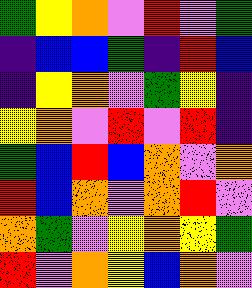[["green", "yellow", "orange", "violet", "red", "violet", "green"], ["indigo", "blue", "blue", "green", "indigo", "red", "blue"], ["indigo", "yellow", "orange", "violet", "green", "yellow", "indigo"], ["yellow", "orange", "violet", "red", "violet", "red", "indigo"], ["green", "blue", "red", "blue", "orange", "violet", "orange"], ["red", "blue", "orange", "violet", "orange", "red", "violet"], ["orange", "green", "violet", "yellow", "orange", "yellow", "green"], ["red", "violet", "orange", "yellow", "blue", "orange", "violet"]]